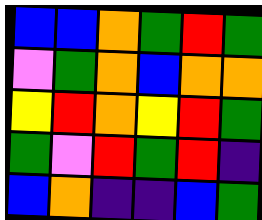[["blue", "blue", "orange", "green", "red", "green"], ["violet", "green", "orange", "blue", "orange", "orange"], ["yellow", "red", "orange", "yellow", "red", "green"], ["green", "violet", "red", "green", "red", "indigo"], ["blue", "orange", "indigo", "indigo", "blue", "green"]]